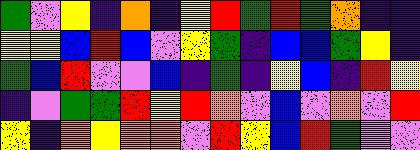[["green", "violet", "yellow", "indigo", "orange", "indigo", "yellow", "red", "green", "red", "green", "orange", "indigo", "indigo"], ["yellow", "yellow", "blue", "red", "blue", "violet", "yellow", "green", "indigo", "blue", "blue", "green", "yellow", "indigo"], ["green", "blue", "red", "violet", "violet", "blue", "indigo", "green", "indigo", "yellow", "blue", "indigo", "red", "yellow"], ["indigo", "violet", "green", "green", "red", "yellow", "red", "orange", "violet", "blue", "violet", "orange", "violet", "red"], ["yellow", "indigo", "orange", "yellow", "orange", "orange", "violet", "red", "yellow", "blue", "red", "green", "violet", "violet"]]